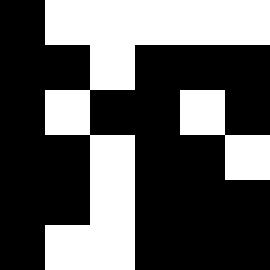[["black", "white", "white", "white", "white", "white"], ["black", "black", "white", "black", "black", "black"], ["black", "white", "black", "black", "white", "black"], ["black", "black", "white", "black", "black", "white"], ["black", "black", "white", "black", "black", "black"], ["black", "white", "white", "black", "black", "black"]]